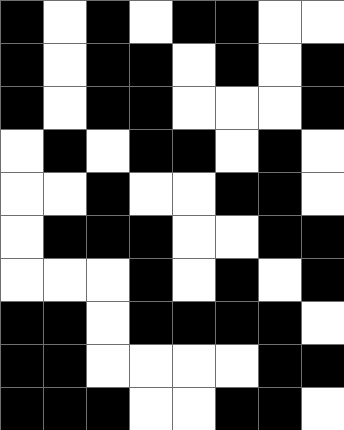[["black", "white", "black", "white", "black", "black", "white", "white"], ["black", "white", "black", "black", "white", "black", "white", "black"], ["black", "white", "black", "black", "white", "white", "white", "black"], ["white", "black", "white", "black", "black", "white", "black", "white"], ["white", "white", "black", "white", "white", "black", "black", "white"], ["white", "black", "black", "black", "white", "white", "black", "black"], ["white", "white", "white", "black", "white", "black", "white", "black"], ["black", "black", "white", "black", "black", "black", "black", "white"], ["black", "black", "white", "white", "white", "white", "black", "black"], ["black", "black", "black", "white", "white", "black", "black", "white"]]